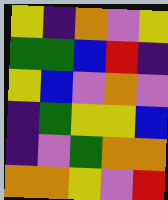[["yellow", "indigo", "orange", "violet", "yellow"], ["green", "green", "blue", "red", "indigo"], ["yellow", "blue", "violet", "orange", "violet"], ["indigo", "green", "yellow", "yellow", "blue"], ["indigo", "violet", "green", "orange", "orange"], ["orange", "orange", "yellow", "violet", "red"]]